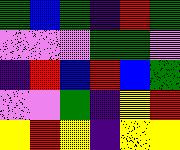[["green", "blue", "green", "indigo", "red", "green"], ["violet", "violet", "violet", "green", "green", "violet"], ["indigo", "red", "blue", "red", "blue", "green"], ["violet", "violet", "green", "indigo", "yellow", "red"], ["yellow", "red", "yellow", "indigo", "yellow", "yellow"]]